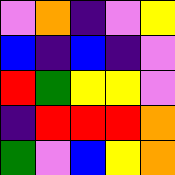[["violet", "orange", "indigo", "violet", "yellow"], ["blue", "indigo", "blue", "indigo", "violet"], ["red", "green", "yellow", "yellow", "violet"], ["indigo", "red", "red", "red", "orange"], ["green", "violet", "blue", "yellow", "orange"]]